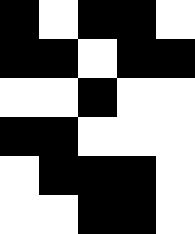[["black", "white", "black", "black", "white"], ["black", "black", "white", "black", "black"], ["white", "white", "black", "white", "white"], ["black", "black", "white", "white", "white"], ["white", "black", "black", "black", "white"], ["white", "white", "black", "black", "white"]]